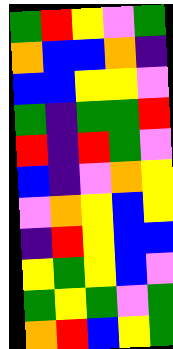[["green", "red", "yellow", "violet", "green"], ["orange", "blue", "blue", "orange", "indigo"], ["blue", "blue", "yellow", "yellow", "violet"], ["green", "indigo", "green", "green", "red"], ["red", "indigo", "red", "green", "violet"], ["blue", "indigo", "violet", "orange", "yellow"], ["violet", "orange", "yellow", "blue", "yellow"], ["indigo", "red", "yellow", "blue", "blue"], ["yellow", "green", "yellow", "blue", "violet"], ["green", "yellow", "green", "violet", "green"], ["orange", "red", "blue", "yellow", "green"]]